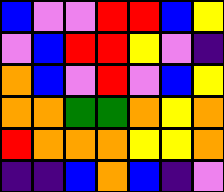[["blue", "violet", "violet", "red", "red", "blue", "yellow"], ["violet", "blue", "red", "red", "yellow", "violet", "indigo"], ["orange", "blue", "violet", "red", "violet", "blue", "yellow"], ["orange", "orange", "green", "green", "orange", "yellow", "orange"], ["red", "orange", "orange", "orange", "yellow", "yellow", "orange"], ["indigo", "indigo", "blue", "orange", "blue", "indigo", "violet"]]